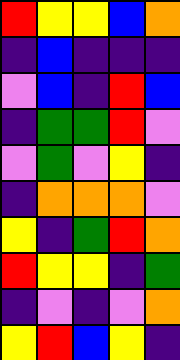[["red", "yellow", "yellow", "blue", "orange"], ["indigo", "blue", "indigo", "indigo", "indigo"], ["violet", "blue", "indigo", "red", "blue"], ["indigo", "green", "green", "red", "violet"], ["violet", "green", "violet", "yellow", "indigo"], ["indigo", "orange", "orange", "orange", "violet"], ["yellow", "indigo", "green", "red", "orange"], ["red", "yellow", "yellow", "indigo", "green"], ["indigo", "violet", "indigo", "violet", "orange"], ["yellow", "red", "blue", "yellow", "indigo"]]